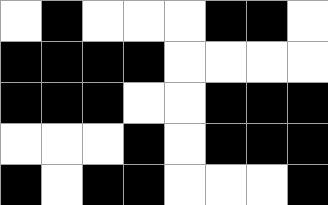[["white", "black", "white", "white", "white", "black", "black", "white"], ["black", "black", "black", "black", "white", "white", "white", "white"], ["black", "black", "black", "white", "white", "black", "black", "black"], ["white", "white", "white", "black", "white", "black", "black", "black"], ["black", "white", "black", "black", "white", "white", "white", "black"]]